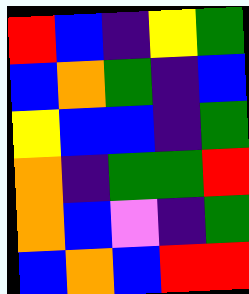[["red", "blue", "indigo", "yellow", "green"], ["blue", "orange", "green", "indigo", "blue"], ["yellow", "blue", "blue", "indigo", "green"], ["orange", "indigo", "green", "green", "red"], ["orange", "blue", "violet", "indigo", "green"], ["blue", "orange", "blue", "red", "red"]]